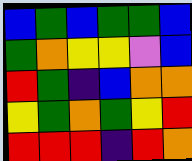[["blue", "green", "blue", "green", "green", "blue"], ["green", "orange", "yellow", "yellow", "violet", "blue"], ["red", "green", "indigo", "blue", "orange", "orange"], ["yellow", "green", "orange", "green", "yellow", "red"], ["red", "red", "red", "indigo", "red", "orange"]]